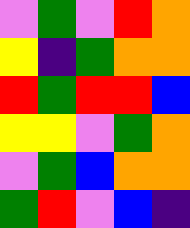[["violet", "green", "violet", "red", "orange"], ["yellow", "indigo", "green", "orange", "orange"], ["red", "green", "red", "red", "blue"], ["yellow", "yellow", "violet", "green", "orange"], ["violet", "green", "blue", "orange", "orange"], ["green", "red", "violet", "blue", "indigo"]]